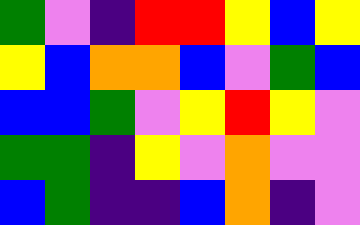[["green", "violet", "indigo", "red", "red", "yellow", "blue", "yellow"], ["yellow", "blue", "orange", "orange", "blue", "violet", "green", "blue"], ["blue", "blue", "green", "violet", "yellow", "red", "yellow", "violet"], ["green", "green", "indigo", "yellow", "violet", "orange", "violet", "violet"], ["blue", "green", "indigo", "indigo", "blue", "orange", "indigo", "violet"]]